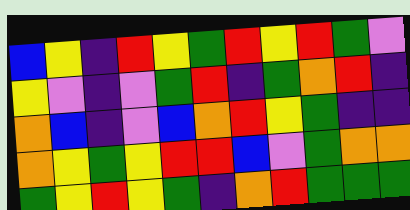[["blue", "yellow", "indigo", "red", "yellow", "green", "red", "yellow", "red", "green", "violet"], ["yellow", "violet", "indigo", "violet", "green", "red", "indigo", "green", "orange", "red", "indigo"], ["orange", "blue", "indigo", "violet", "blue", "orange", "red", "yellow", "green", "indigo", "indigo"], ["orange", "yellow", "green", "yellow", "red", "red", "blue", "violet", "green", "orange", "orange"], ["green", "yellow", "red", "yellow", "green", "indigo", "orange", "red", "green", "green", "green"]]